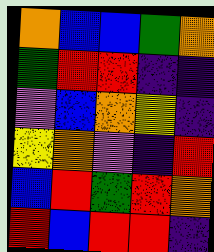[["orange", "blue", "blue", "green", "orange"], ["green", "red", "red", "indigo", "indigo"], ["violet", "blue", "orange", "yellow", "indigo"], ["yellow", "orange", "violet", "indigo", "red"], ["blue", "red", "green", "red", "orange"], ["red", "blue", "red", "red", "indigo"]]